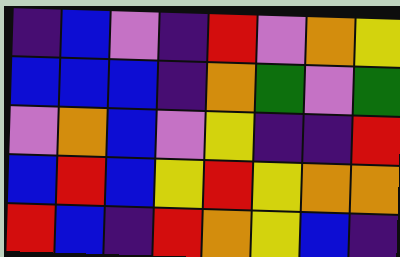[["indigo", "blue", "violet", "indigo", "red", "violet", "orange", "yellow"], ["blue", "blue", "blue", "indigo", "orange", "green", "violet", "green"], ["violet", "orange", "blue", "violet", "yellow", "indigo", "indigo", "red"], ["blue", "red", "blue", "yellow", "red", "yellow", "orange", "orange"], ["red", "blue", "indigo", "red", "orange", "yellow", "blue", "indigo"]]